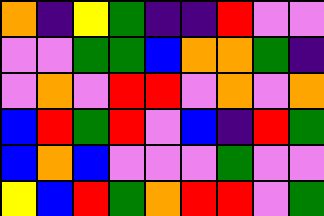[["orange", "indigo", "yellow", "green", "indigo", "indigo", "red", "violet", "violet"], ["violet", "violet", "green", "green", "blue", "orange", "orange", "green", "indigo"], ["violet", "orange", "violet", "red", "red", "violet", "orange", "violet", "orange"], ["blue", "red", "green", "red", "violet", "blue", "indigo", "red", "green"], ["blue", "orange", "blue", "violet", "violet", "violet", "green", "violet", "violet"], ["yellow", "blue", "red", "green", "orange", "red", "red", "violet", "green"]]